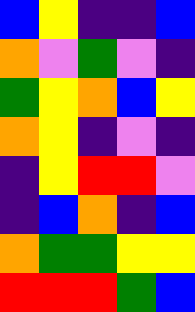[["blue", "yellow", "indigo", "indigo", "blue"], ["orange", "violet", "green", "violet", "indigo"], ["green", "yellow", "orange", "blue", "yellow"], ["orange", "yellow", "indigo", "violet", "indigo"], ["indigo", "yellow", "red", "red", "violet"], ["indigo", "blue", "orange", "indigo", "blue"], ["orange", "green", "green", "yellow", "yellow"], ["red", "red", "red", "green", "blue"]]